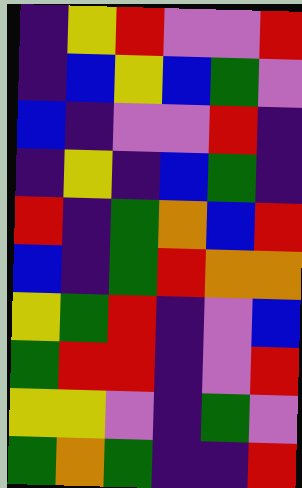[["indigo", "yellow", "red", "violet", "violet", "red"], ["indigo", "blue", "yellow", "blue", "green", "violet"], ["blue", "indigo", "violet", "violet", "red", "indigo"], ["indigo", "yellow", "indigo", "blue", "green", "indigo"], ["red", "indigo", "green", "orange", "blue", "red"], ["blue", "indigo", "green", "red", "orange", "orange"], ["yellow", "green", "red", "indigo", "violet", "blue"], ["green", "red", "red", "indigo", "violet", "red"], ["yellow", "yellow", "violet", "indigo", "green", "violet"], ["green", "orange", "green", "indigo", "indigo", "red"]]